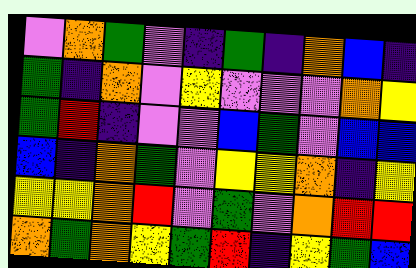[["violet", "orange", "green", "violet", "indigo", "green", "indigo", "orange", "blue", "indigo"], ["green", "indigo", "orange", "violet", "yellow", "violet", "violet", "violet", "orange", "yellow"], ["green", "red", "indigo", "violet", "violet", "blue", "green", "violet", "blue", "blue"], ["blue", "indigo", "orange", "green", "violet", "yellow", "yellow", "orange", "indigo", "yellow"], ["yellow", "yellow", "orange", "red", "violet", "green", "violet", "orange", "red", "red"], ["orange", "green", "orange", "yellow", "green", "red", "indigo", "yellow", "green", "blue"]]